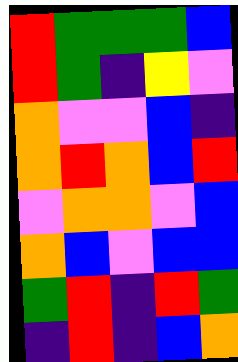[["red", "green", "green", "green", "blue"], ["red", "green", "indigo", "yellow", "violet"], ["orange", "violet", "violet", "blue", "indigo"], ["orange", "red", "orange", "blue", "red"], ["violet", "orange", "orange", "violet", "blue"], ["orange", "blue", "violet", "blue", "blue"], ["green", "red", "indigo", "red", "green"], ["indigo", "red", "indigo", "blue", "orange"]]